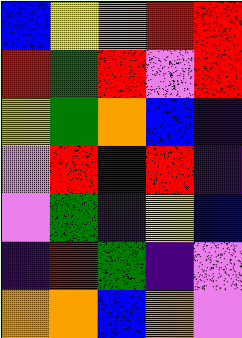[["blue", "yellow", "orange", "red", "red"], ["red", "green", "red", "violet", "red"], ["yellow", "green", "orange", "blue", "indigo"], ["violet", "red", "indigo", "red", "indigo"], ["violet", "green", "indigo", "yellow", "blue"], ["indigo", "red", "green", "indigo", "violet"], ["orange", "orange", "blue", "orange", "violet"]]